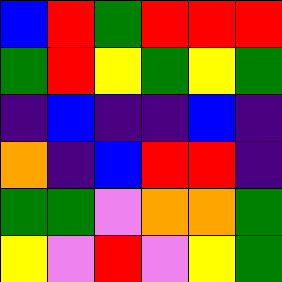[["blue", "red", "green", "red", "red", "red"], ["green", "red", "yellow", "green", "yellow", "green"], ["indigo", "blue", "indigo", "indigo", "blue", "indigo"], ["orange", "indigo", "blue", "red", "red", "indigo"], ["green", "green", "violet", "orange", "orange", "green"], ["yellow", "violet", "red", "violet", "yellow", "green"]]